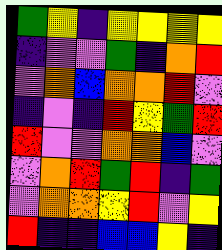[["green", "yellow", "indigo", "yellow", "yellow", "yellow", "yellow"], ["indigo", "violet", "violet", "green", "indigo", "orange", "red"], ["violet", "orange", "blue", "orange", "orange", "red", "violet"], ["indigo", "violet", "indigo", "red", "yellow", "green", "red"], ["red", "violet", "violet", "orange", "orange", "blue", "violet"], ["violet", "orange", "red", "green", "red", "indigo", "green"], ["violet", "orange", "orange", "yellow", "red", "violet", "yellow"], ["red", "indigo", "indigo", "blue", "blue", "yellow", "indigo"]]